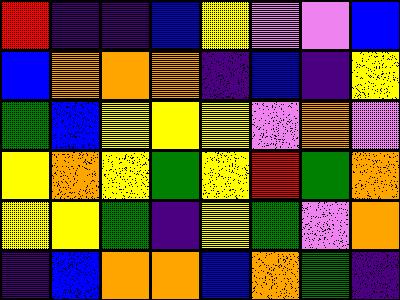[["red", "indigo", "indigo", "blue", "yellow", "violet", "violet", "blue"], ["blue", "orange", "orange", "orange", "indigo", "blue", "indigo", "yellow"], ["green", "blue", "yellow", "yellow", "yellow", "violet", "orange", "violet"], ["yellow", "orange", "yellow", "green", "yellow", "red", "green", "orange"], ["yellow", "yellow", "green", "indigo", "yellow", "green", "violet", "orange"], ["indigo", "blue", "orange", "orange", "blue", "orange", "green", "indigo"]]